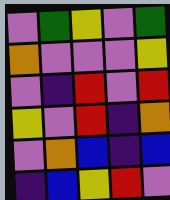[["violet", "green", "yellow", "violet", "green"], ["orange", "violet", "violet", "violet", "yellow"], ["violet", "indigo", "red", "violet", "red"], ["yellow", "violet", "red", "indigo", "orange"], ["violet", "orange", "blue", "indigo", "blue"], ["indigo", "blue", "yellow", "red", "violet"]]